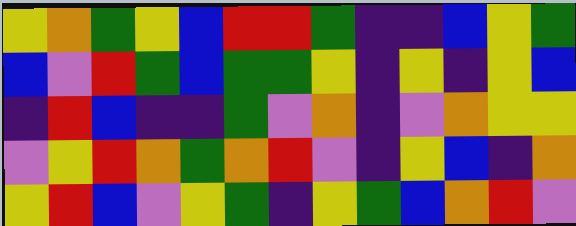[["yellow", "orange", "green", "yellow", "blue", "red", "red", "green", "indigo", "indigo", "blue", "yellow", "green"], ["blue", "violet", "red", "green", "blue", "green", "green", "yellow", "indigo", "yellow", "indigo", "yellow", "blue"], ["indigo", "red", "blue", "indigo", "indigo", "green", "violet", "orange", "indigo", "violet", "orange", "yellow", "yellow"], ["violet", "yellow", "red", "orange", "green", "orange", "red", "violet", "indigo", "yellow", "blue", "indigo", "orange"], ["yellow", "red", "blue", "violet", "yellow", "green", "indigo", "yellow", "green", "blue", "orange", "red", "violet"]]